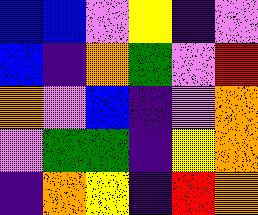[["blue", "blue", "violet", "yellow", "indigo", "violet"], ["blue", "indigo", "orange", "green", "violet", "red"], ["orange", "violet", "blue", "indigo", "violet", "orange"], ["violet", "green", "green", "indigo", "yellow", "orange"], ["indigo", "orange", "yellow", "indigo", "red", "orange"]]